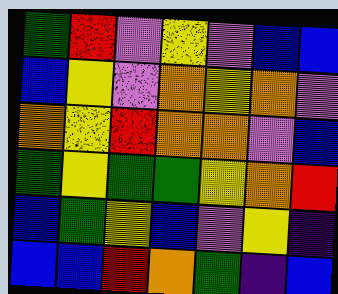[["green", "red", "violet", "yellow", "violet", "blue", "blue"], ["blue", "yellow", "violet", "orange", "yellow", "orange", "violet"], ["orange", "yellow", "red", "orange", "orange", "violet", "blue"], ["green", "yellow", "green", "green", "yellow", "orange", "red"], ["blue", "green", "yellow", "blue", "violet", "yellow", "indigo"], ["blue", "blue", "red", "orange", "green", "indigo", "blue"]]